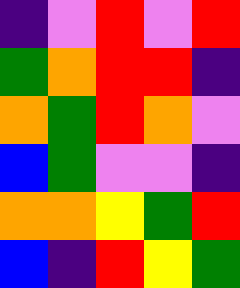[["indigo", "violet", "red", "violet", "red"], ["green", "orange", "red", "red", "indigo"], ["orange", "green", "red", "orange", "violet"], ["blue", "green", "violet", "violet", "indigo"], ["orange", "orange", "yellow", "green", "red"], ["blue", "indigo", "red", "yellow", "green"]]